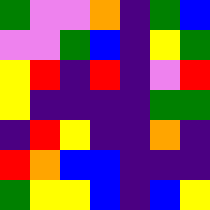[["green", "violet", "violet", "orange", "indigo", "green", "blue"], ["violet", "violet", "green", "blue", "indigo", "yellow", "green"], ["yellow", "red", "indigo", "red", "indigo", "violet", "red"], ["yellow", "indigo", "indigo", "indigo", "indigo", "green", "green"], ["indigo", "red", "yellow", "indigo", "indigo", "orange", "indigo"], ["red", "orange", "blue", "blue", "indigo", "indigo", "indigo"], ["green", "yellow", "yellow", "blue", "indigo", "blue", "yellow"]]